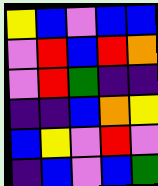[["yellow", "blue", "violet", "blue", "blue"], ["violet", "red", "blue", "red", "orange"], ["violet", "red", "green", "indigo", "indigo"], ["indigo", "indigo", "blue", "orange", "yellow"], ["blue", "yellow", "violet", "red", "violet"], ["indigo", "blue", "violet", "blue", "green"]]